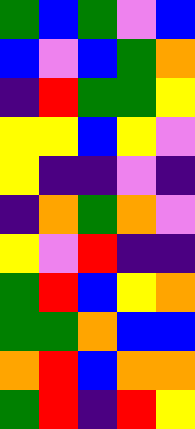[["green", "blue", "green", "violet", "blue"], ["blue", "violet", "blue", "green", "orange"], ["indigo", "red", "green", "green", "yellow"], ["yellow", "yellow", "blue", "yellow", "violet"], ["yellow", "indigo", "indigo", "violet", "indigo"], ["indigo", "orange", "green", "orange", "violet"], ["yellow", "violet", "red", "indigo", "indigo"], ["green", "red", "blue", "yellow", "orange"], ["green", "green", "orange", "blue", "blue"], ["orange", "red", "blue", "orange", "orange"], ["green", "red", "indigo", "red", "yellow"]]